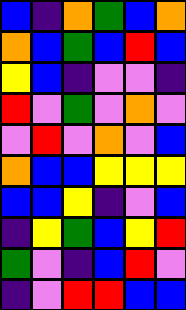[["blue", "indigo", "orange", "green", "blue", "orange"], ["orange", "blue", "green", "blue", "red", "blue"], ["yellow", "blue", "indigo", "violet", "violet", "indigo"], ["red", "violet", "green", "violet", "orange", "violet"], ["violet", "red", "violet", "orange", "violet", "blue"], ["orange", "blue", "blue", "yellow", "yellow", "yellow"], ["blue", "blue", "yellow", "indigo", "violet", "blue"], ["indigo", "yellow", "green", "blue", "yellow", "red"], ["green", "violet", "indigo", "blue", "red", "violet"], ["indigo", "violet", "red", "red", "blue", "blue"]]